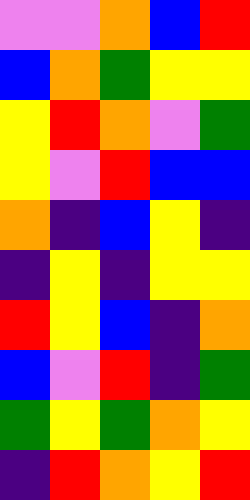[["violet", "violet", "orange", "blue", "red"], ["blue", "orange", "green", "yellow", "yellow"], ["yellow", "red", "orange", "violet", "green"], ["yellow", "violet", "red", "blue", "blue"], ["orange", "indigo", "blue", "yellow", "indigo"], ["indigo", "yellow", "indigo", "yellow", "yellow"], ["red", "yellow", "blue", "indigo", "orange"], ["blue", "violet", "red", "indigo", "green"], ["green", "yellow", "green", "orange", "yellow"], ["indigo", "red", "orange", "yellow", "red"]]